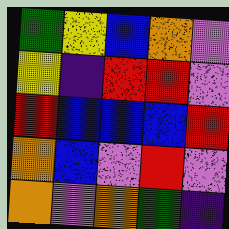[["green", "yellow", "blue", "orange", "violet"], ["yellow", "indigo", "red", "red", "violet"], ["red", "blue", "blue", "blue", "red"], ["orange", "blue", "violet", "red", "violet"], ["orange", "violet", "orange", "green", "indigo"]]